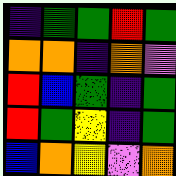[["indigo", "green", "green", "red", "green"], ["orange", "orange", "indigo", "orange", "violet"], ["red", "blue", "green", "indigo", "green"], ["red", "green", "yellow", "indigo", "green"], ["blue", "orange", "yellow", "violet", "orange"]]